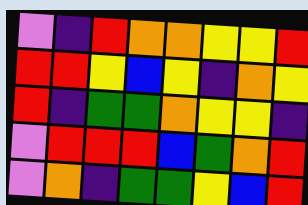[["violet", "indigo", "red", "orange", "orange", "yellow", "yellow", "red"], ["red", "red", "yellow", "blue", "yellow", "indigo", "orange", "yellow"], ["red", "indigo", "green", "green", "orange", "yellow", "yellow", "indigo"], ["violet", "red", "red", "red", "blue", "green", "orange", "red"], ["violet", "orange", "indigo", "green", "green", "yellow", "blue", "red"]]